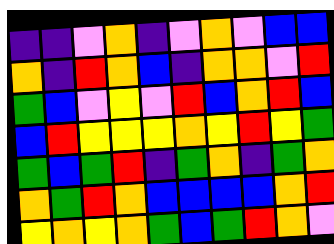[["indigo", "indigo", "violet", "orange", "indigo", "violet", "orange", "violet", "blue", "blue"], ["orange", "indigo", "red", "orange", "blue", "indigo", "orange", "orange", "violet", "red"], ["green", "blue", "violet", "yellow", "violet", "red", "blue", "orange", "red", "blue"], ["blue", "red", "yellow", "yellow", "yellow", "orange", "yellow", "red", "yellow", "green"], ["green", "blue", "green", "red", "indigo", "green", "orange", "indigo", "green", "orange"], ["orange", "green", "red", "orange", "blue", "blue", "blue", "blue", "orange", "red"], ["yellow", "orange", "yellow", "orange", "green", "blue", "green", "red", "orange", "violet"]]